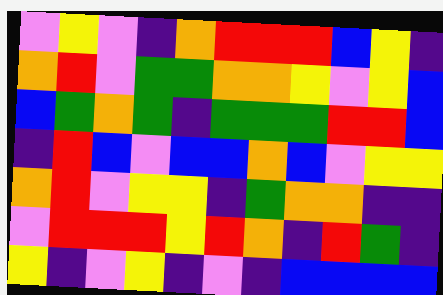[["violet", "yellow", "violet", "indigo", "orange", "red", "red", "red", "blue", "yellow", "indigo"], ["orange", "red", "violet", "green", "green", "orange", "orange", "yellow", "violet", "yellow", "blue"], ["blue", "green", "orange", "green", "indigo", "green", "green", "green", "red", "red", "blue"], ["indigo", "red", "blue", "violet", "blue", "blue", "orange", "blue", "violet", "yellow", "yellow"], ["orange", "red", "violet", "yellow", "yellow", "indigo", "green", "orange", "orange", "indigo", "indigo"], ["violet", "red", "red", "red", "yellow", "red", "orange", "indigo", "red", "green", "indigo"], ["yellow", "indigo", "violet", "yellow", "indigo", "violet", "indigo", "blue", "blue", "blue", "blue"]]